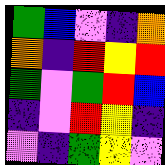[["green", "blue", "violet", "indigo", "orange"], ["orange", "indigo", "red", "yellow", "red"], ["green", "violet", "green", "red", "blue"], ["indigo", "violet", "red", "yellow", "indigo"], ["violet", "indigo", "green", "yellow", "violet"]]